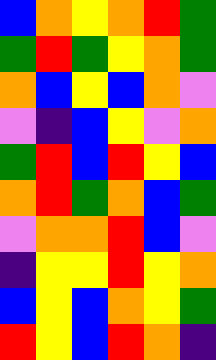[["blue", "orange", "yellow", "orange", "red", "green"], ["green", "red", "green", "yellow", "orange", "green"], ["orange", "blue", "yellow", "blue", "orange", "violet"], ["violet", "indigo", "blue", "yellow", "violet", "orange"], ["green", "red", "blue", "red", "yellow", "blue"], ["orange", "red", "green", "orange", "blue", "green"], ["violet", "orange", "orange", "red", "blue", "violet"], ["indigo", "yellow", "yellow", "red", "yellow", "orange"], ["blue", "yellow", "blue", "orange", "yellow", "green"], ["red", "yellow", "blue", "red", "orange", "indigo"]]